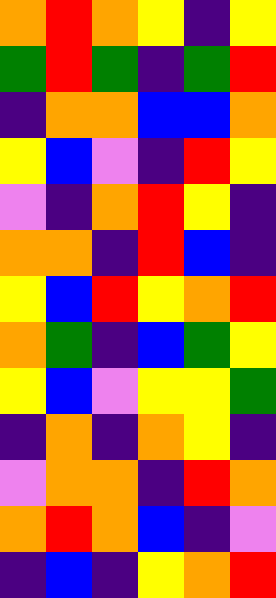[["orange", "red", "orange", "yellow", "indigo", "yellow"], ["green", "red", "green", "indigo", "green", "red"], ["indigo", "orange", "orange", "blue", "blue", "orange"], ["yellow", "blue", "violet", "indigo", "red", "yellow"], ["violet", "indigo", "orange", "red", "yellow", "indigo"], ["orange", "orange", "indigo", "red", "blue", "indigo"], ["yellow", "blue", "red", "yellow", "orange", "red"], ["orange", "green", "indigo", "blue", "green", "yellow"], ["yellow", "blue", "violet", "yellow", "yellow", "green"], ["indigo", "orange", "indigo", "orange", "yellow", "indigo"], ["violet", "orange", "orange", "indigo", "red", "orange"], ["orange", "red", "orange", "blue", "indigo", "violet"], ["indigo", "blue", "indigo", "yellow", "orange", "red"]]